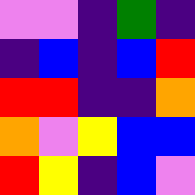[["violet", "violet", "indigo", "green", "indigo"], ["indigo", "blue", "indigo", "blue", "red"], ["red", "red", "indigo", "indigo", "orange"], ["orange", "violet", "yellow", "blue", "blue"], ["red", "yellow", "indigo", "blue", "violet"]]